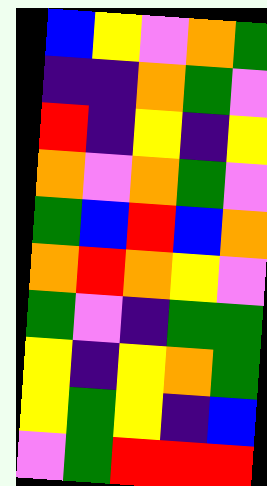[["blue", "yellow", "violet", "orange", "green"], ["indigo", "indigo", "orange", "green", "violet"], ["red", "indigo", "yellow", "indigo", "yellow"], ["orange", "violet", "orange", "green", "violet"], ["green", "blue", "red", "blue", "orange"], ["orange", "red", "orange", "yellow", "violet"], ["green", "violet", "indigo", "green", "green"], ["yellow", "indigo", "yellow", "orange", "green"], ["yellow", "green", "yellow", "indigo", "blue"], ["violet", "green", "red", "red", "red"]]